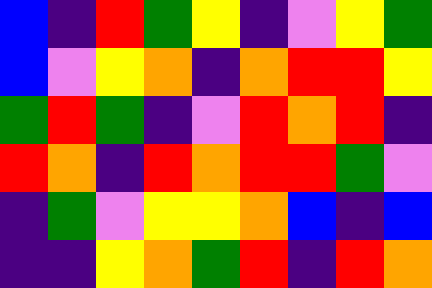[["blue", "indigo", "red", "green", "yellow", "indigo", "violet", "yellow", "green"], ["blue", "violet", "yellow", "orange", "indigo", "orange", "red", "red", "yellow"], ["green", "red", "green", "indigo", "violet", "red", "orange", "red", "indigo"], ["red", "orange", "indigo", "red", "orange", "red", "red", "green", "violet"], ["indigo", "green", "violet", "yellow", "yellow", "orange", "blue", "indigo", "blue"], ["indigo", "indigo", "yellow", "orange", "green", "red", "indigo", "red", "orange"]]